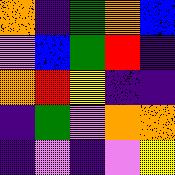[["orange", "indigo", "green", "orange", "blue"], ["violet", "blue", "green", "red", "indigo"], ["orange", "red", "yellow", "indigo", "indigo"], ["indigo", "green", "violet", "orange", "orange"], ["indigo", "violet", "indigo", "violet", "yellow"]]